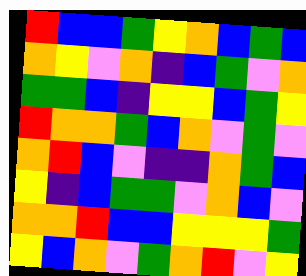[["red", "blue", "blue", "green", "yellow", "orange", "blue", "green", "blue"], ["orange", "yellow", "violet", "orange", "indigo", "blue", "green", "violet", "orange"], ["green", "green", "blue", "indigo", "yellow", "yellow", "blue", "green", "yellow"], ["red", "orange", "orange", "green", "blue", "orange", "violet", "green", "violet"], ["orange", "red", "blue", "violet", "indigo", "indigo", "orange", "green", "blue"], ["yellow", "indigo", "blue", "green", "green", "violet", "orange", "blue", "violet"], ["orange", "orange", "red", "blue", "blue", "yellow", "yellow", "yellow", "green"], ["yellow", "blue", "orange", "violet", "green", "orange", "red", "violet", "yellow"]]